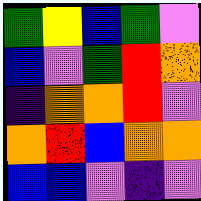[["green", "yellow", "blue", "green", "violet"], ["blue", "violet", "green", "red", "orange"], ["indigo", "orange", "orange", "red", "violet"], ["orange", "red", "blue", "orange", "orange"], ["blue", "blue", "violet", "indigo", "violet"]]